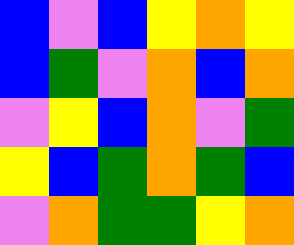[["blue", "violet", "blue", "yellow", "orange", "yellow"], ["blue", "green", "violet", "orange", "blue", "orange"], ["violet", "yellow", "blue", "orange", "violet", "green"], ["yellow", "blue", "green", "orange", "green", "blue"], ["violet", "orange", "green", "green", "yellow", "orange"]]